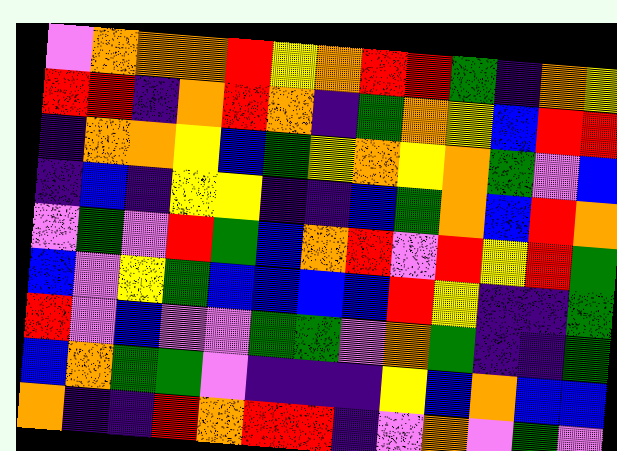[["violet", "orange", "orange", "orange", "red", "yellow", "orange", "red", "red", "green", "indigo", "orange", "yellow"], ["red", "red", "indigo", "orange", "red", "orange", "indigo", "green", "orange", "yellow", "blue", "red", "red"], ["indigo", "orange", "orange", "yellow", "blue", "green", "yellow", "orange", "yellow", "orange", "green", "violet", "blue"], ["indigo", "blue", "indigo", "yellow", "yellow", "indigo", "indigo", "blue", "green", "orange", "blue", "red", "orange"], ["violet", "green", "violet", "red", "green", "blue", "orange", "red", "violet", "red", "yellow", "red", "green"], ["blue", "violet", "yellow", "green", "blue", "blue", "blue", "blue", "red", "yellow", "indigo", "indigo", "green"], ["red", "violet", "blue", "violet", "violet", "green", "green", "violet", "orange", "green", "indigo", "indigo", "green"], ["blue", "orange", "green", "green", "violet", "indigo", "indigo", "indigo", "yellow", "blue", "orange", "blue", "blue"], ["orange", "indigo", "indigo", "red", "orange", "red", "red", "indigo", "violet", "orange", "violet", "green", "violet"]]